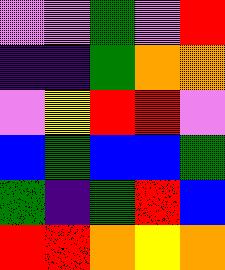[["violet", "violet", "green", "violet", "red"], ["indigo", "indigo", "green", "orange", "orange"], ["violet", "yellow", "red", "red", "violet"], ["blue", "green", "blue", "blue", "green"], ["green", "indigo", "green", "red", "blue"], ["red", "red", "orange", "yellow", "orange"]]